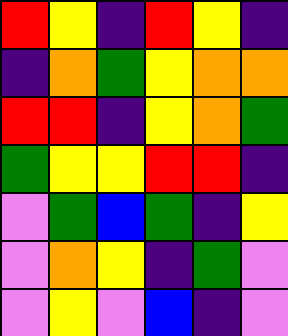[["red", "yellow", "indigo", "red", "yellow", "indigo"], ["indigo", "orange", "green", "yellow", "orange", "orange"], ["red", "red", "indigo", "yellow", "orange", "green"], ["green", "yellow", "yellow", "red", "red", "indigo"], ["violet", "green", "blue", "green", "indigo", "yellow"], ["violet", "orange", "yellow", "indigo", "green", "violet"], ["violet", "yellow", "violet", "blue", "indigo", "violet"]]